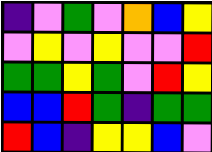[["indigo", "violet", "green", "violet", "orange", "blue", "yellow"], ["violet", "yellow", "violet", "yellow", "violet", "violet", "red"], ["green", "green", "yellow", "green", "violet", "red", "yellow"], ["blue", "blue", "red", "green", "indigo", "green", "green"], ["red", "blue", "indigo", "yellow", "yellow", "blue", "violet"]]